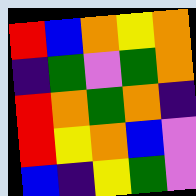[["red", "blue", "orange", "yellow", "orange"], ["indigo", "green", "violet", "green", "orange"], ["red", "orange", "green", "orange", "indigo"], ["red", "yellow", "orange", "blue", "violet"], ["blue", "indigo", "yellow", "green", "violet"]]